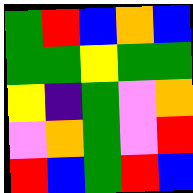[["green", "red", "blue", "orange", "blue"], ["green", "green", "yellow", "green", "green"], ["yellow", "indigo", "green", "violet", "orange"], ["violet", "orange", "green", "violet", "red"], ["red", "blue", "green", "red", "blue"]]